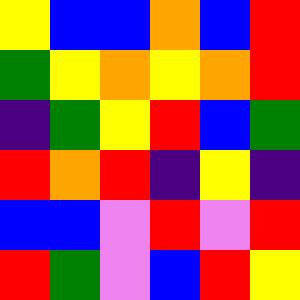[["yellow", "blue", "blue", "orange", "blue", "red"], ["green", "yellow", "orange", "yellow", "orange", "red"], ["indigo", "green", "yellow", "red", "blue", "green"], ["red", "orange", "red", "indigo", "yellow", "indigo"], ["blue", "blue", "violet", "red", "violet", "red"], ["red", "green", "violet", "blue", "red", "yellow"]]